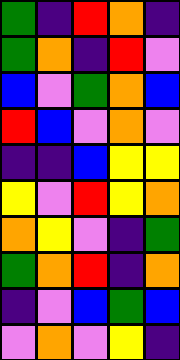[["green", "indigo", "red", "orange", "indigo"], ["green", "orange", "indigo", "red", "violet"], ["blue", "violet", "green", "orange", "blue"], ["red", "blue", "violet", "orange", "violet"], ["indigo", "indigo", "blue", "yellow", "yellow"], ["yellow", "violet", "red", "yellow", "orange"], ["orange", "yellow", "violet", "indigo", "green"], ["green", "orange", "red", "indigo", "orange"], ["indigo", "violet", "blue", "green", "blue"], ["violet", "orange", "violet", "yellow", "indigo"]]